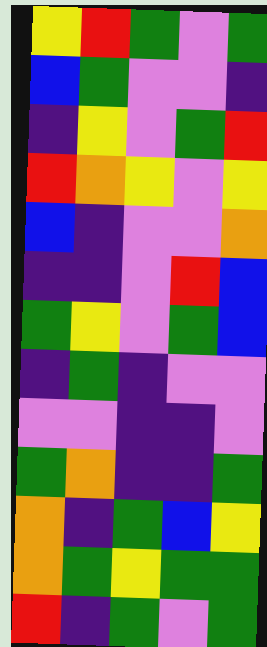[["yellow", "red", "green", "violet", "green"], ["blue", "green", "violet", "violet", "indigo"], ["indigo", "yellow", "violet", "green", "red"], ["red", "orange", "yellow", "violet", "yellow"], ["blue", "indigo", "violet", "violet", "orange"], ["indigo", "indigo", "violet", "red", "blue"], ["green", "yellow", "violet", "green", "blue"], ["indigo", "green", "indigo", "violet", "violet"], ["violet", "violet", "indigo", "indigo", "violet"], ["green", "orange", "indigo", "indigo", "green"], ["orange", "indigo", "green", "blue", "yellow"], ["orange", "green", "yellow", "green", "green"], ["red", "indigo", "green", "violet", "green"]]